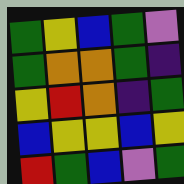[["green", "yellow", "blue", "green", "violet"], ["green", "orange", "orange", "green", "indigo"], ["yellow", "red", "orange", "indigo", "green"], ["blue", "yellow", "yellow", "blue", "yellow"], ["red", "green", "blue", "violet", "green"]]